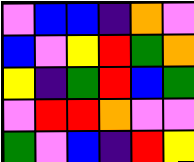[["violet", "blue", "blue", "indigo", "orange", "violet"], ["blue", "violet", "yellow", "red", "green", "orange"], ["yellow", "indigo", "green", "red", "blue", "green"], ["violet", "red", "red", "orange", "violet", "violet"], ["green", "violet", "blue", "indigo", "red", "yellow"]]